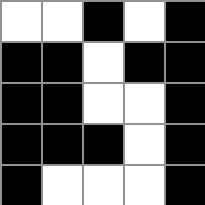[["white", "white", "black", "white", "black"], ["black", "black", "white", "black", "black"], ["black", "black", "white", "white", "black"], ["black", "black", "black", "white", "black"], ["black", "white", "white", "white", "black"]]